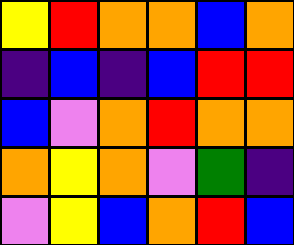[["yellow", "red", "orange", "orange", "blue", "orange"], ["indigo", "blue", "indigo", "blue", "red", "red"], ["blue", "violet", "orange", "red", "orange", "orange"], ["orange", "yellow", "orange", "violet", "green", "indigo"], ["violet", "yellow", "blue", "orange", "red", "blue"]]